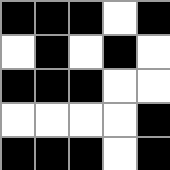[["black", "black", "black", "white", "black"], ["white", "black", "white", "black", "white"], ["black", "black", "black", "white", "white"], ["white", "white", "white", "white", "black"], ["black", "black", "black", "white", "black"]]